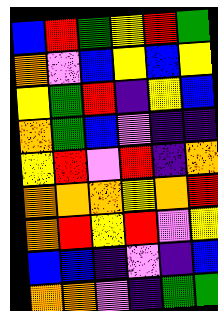[["blue", "red", "green", "yellow", "red", "green"], ["orange", "violet", "blue", "yellow", "blue", "yellow"], ["yellow", "green", "red", "indigo", "yellow", "blue"], ["orange", "green", "blue", "violet", "indigo", "indigo"], ["yellow", "red", "violet", "red", "indigo", "orange"], ["orange", "orange", "orange", "yellow", "orange", "red"], ["orange", "red", "yellow", "red", "violet", "yellow"], ["blue", "blue", "indigo", "violet", "indigo", "blue"], ["orange", "orange", "violet", "indigo", "green", "green"]]